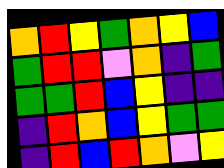[["orange", "red", "yellow", "green", "orange", "yellow", "blue"], ["green", "red", "red", "violet", "orange", "indigo", "green"], ["green", "green", "red", "blue", "yellow", "indigo", "indigo"], ["indigo", "red", "orange", "blue", "yellow", "green", "green"], ["indigo", "red", "blue", "red", "orange", "violet", "yellow"]]